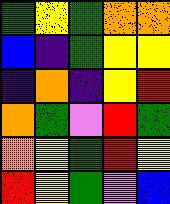[["green", "yellow", "green", "orange", "orange"], ["blue", "indigo", "green", "yellow", "yellow"], ["indigo", "orange", "indigo", "yellow", "red"], ["orange", "green", "violet", "red", "green"], ["orange", "yellow", "green", "red", "yellow"], ["red", "yellow", "green", "violet", "blue"]]